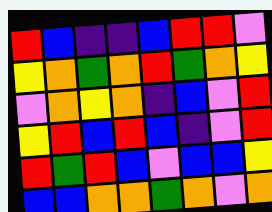[["red", "blue", "indigo", "indigo", "blue", "red", "red", "violet"], ["yellow", "orange", "green", "orange", "red", "green", "orange", "yellow"], ["violet", "orange", "yellow", "orange", "indigo", "blue", "violet", "red"], ["yellow", "red", "blue", "red", "blue", "indigo", "violet", "red"], ["red", "green", "red", "blue", "violet", "blue", "blue", "yellow"], ["blue", "blue", "orange", "orange", "green", "orange", "violet", "orange"]]